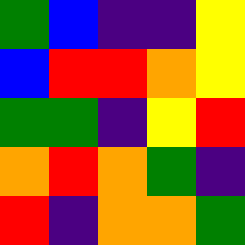[["green", "blue", "indigo", "indigo", "yellow"], ["blue", "red", "red", "orange", "yellow"], ["green", "green", "indigo", "yellow", "red"], ["orange", "red", "orange", "green", "indigo"], ["red", "indigo", "orange", "orange", "green"]]